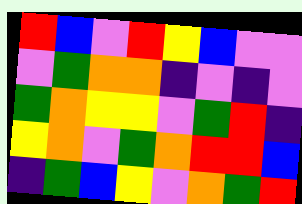[["red", "blue", "violet", "red", "yellow", "blue", "violet", "violet"], ["violet", "green", "orange", "orange", "indigo", "violet", "indigo", "violet"], ["green", "orange", "yellow", "yellow", "violet", "green", "red", "indigo"], ["yellow", "orange", "violet", "green", "orange", "red", "red", "blue"], ["indigo", "green", "blue", "yellow", "violet", "orange", "green", "red"]]